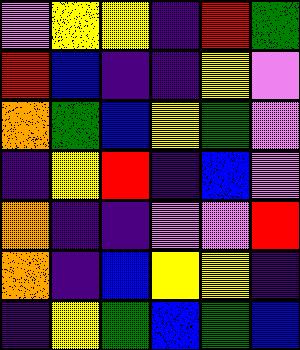[["violet", "yellow", "yellow", "indigo", "red", "green"], ["red", "blue", "indigo", "indigo", "yellow", "violet"], ["orange", "green", "blue", "yellow", "green", "violet"], ["indigo", "yellow", "red", "indigo", "blue", "violet"], ["orange", "indigo", "indigo", "violet", "violet", "red"], ["orange", "indigo", "blue", "yellow", "yellow", "indigo"], ["indigo", "yellow", "green", "blue", "green", "blue"]]